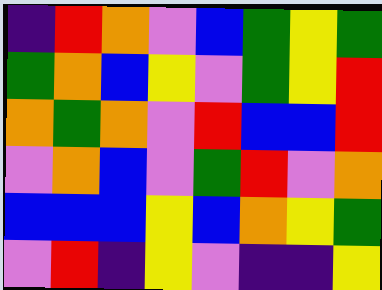[["indigo", "red", "orange", "violet", "blue", "green", "yellow", "green"], ["green", "orange", "blue", "yellow", "violet", "green", "yellow", "red"], ["orange", "green", "orange", "violet", "red", "blue", "blue", "red"], ["violet", "orange", "blue", "violet", "green", "red", "violet", "orange"], ["blue", "blue", "blue", "yellow", "blue", "orange", "yellow", "green"], ["violet", "red", "indigo", "yellow", "violet", "indigo", "indigo", "yellow"]]